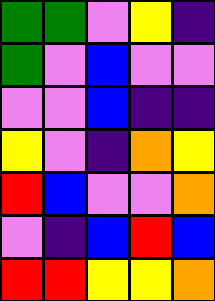[["green", "green", "violet", "yellow", "indigo"], ["green", "violet", "blue", "violet", "violet"], ["violet", "violet", "blue", "indigo", "indigo"], ["yellow", "violet", "indigo", "orange", "yellow"], ["red", "blue", "violet", "violet", "orange"], ["violet", "indigo", "blue", "red", "blue"], ["red", "red", "yellow", "yellow", "orange"]]